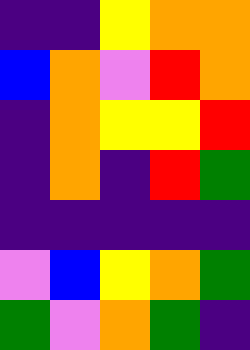[["indigo", "indigo", "yellow", "orange", "orange"], ["blue", "orange", "violet", "red", "orange"], ["indigo", "orange", "yellow", "yellow", "red"], ["indigo", "orange", "indigo", "red", "green"], ["indigo", "indigo", "indigo", "indigo", "indigo"], ["violet", "blue", "yellow", "orange", "green"], ["green", "violet", "orange", "green", "indigo"]]